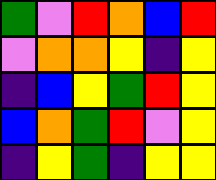[["green", "violet", "red", "orange", "blue", "red"], ["violet", "orange", "orange", "yellow", "indigo", "yellow"], ["indigo", "blue", "yellow", "green", "red", "yellow"], ["blue", "orange", "green", "red", "violet", "yellow"], ["indigo", "yellow", "green", "indigo", "yellow", "yellow"]]